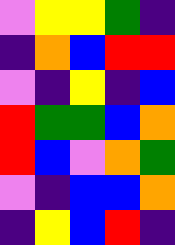[["violet", "yellow", "yellow", "green", "indigo"], ["indigo", "orange", "blue", "red", "red"], ["violet", "indigo", "yellow", "indigo", "blue"], ["red", "green", "green", "blue", "orange"], ["red", "blue", "violet", "orange", "green"], ["violet", "indigo", "blue", "blue", "orange"], ["indigo", "yellow", "blue", "red", "indigo"]]